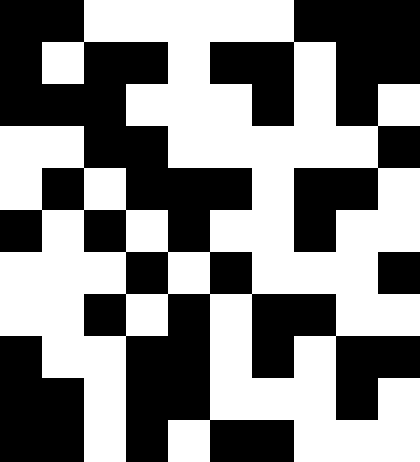[["black", "black", "white", "white", "white", "white", "white", "black", "black", "black"], ["black", "white", "black", "black", "white", "black", "black", "white", "black", "black"], ["black", "black", "black", "white", "white", "white", "black", "white", "black", "white"], ["white", "white", "black", "black", "white", "white", "white", "white", "white", "black"], ["white", "black", "white", "black", "black", "black", "white", "black", "black", "white"], ["black", "white", "black", "white", "black", "white", "white", "black", "white", "white"], ["white", "white", "white", "black", "white", "black", "white", "white", "white", "black"], ["white", "white", "black", "white", "black", "white", "black", "black", "white", "white"], ["black", "white", "white", "black", "black", "white", "black", "white", "black", "black"], ["black", "black", "white", "black", "black", "white", "white", "white", "black", "white"], ["black", "black", "white", "black", "white", "black", "black", "white", "white", "white"]]